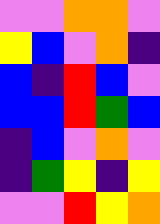[["violet", "violet", "orange", "orange", "violet"], ["yellow", "blue", "violet", "orange", "indigo"], ["blue", "indigo", "red", "blue", "violet"], ["blue", "blue", "red", "green", "blue"], ["indigo", "blue", "violet", "orange", "violet"], ["indigo", "green", "yellow", "indigo", "yellow"], ["violet", "violet", "red", "yellow", "orange"]]